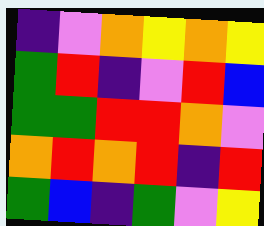[["indigo", "violet", "orange", "yellow", "orange", "yellow"], ["green", "red", "indigo", "violet", "red", "blue"], ["green", "green", "red", "red", "orange", "violet"], ["orange", "red", "orange", "red", "indigo", "red"], ["green", "blue", "indigo", "green", "violet", "yellow"]]